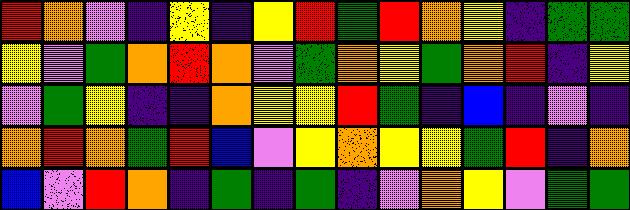[["red", "orange", "violet", "indigo", "yellow", "indigo", "yellow", "red", "green", "red", "orange", "yellow", "indigo", "green", "green"], ["yellow", "violet", "green", "orange", "red", "orange", "violet", "green", "orange", "yellow", "green", "orange", "red", "indigo", "yellow"], ["violet", "green", "yellow", "indigo", "indigo", "orange", "yellow", "yellow", "red", "green", "indigo", "blue", "indigo", "violet", "indigo"], ["orange", "red", "orange", "green", "red", "blue", "violet", "yellow", "orange", "yellow", "yellow", "green", "red", "indigo", "orange"], ["blue", "violet", "red", "orange", "indigo", "green", "indigo", "green", "indigo", "violet", "orange", "yellow", "violet", "green", "green"]]